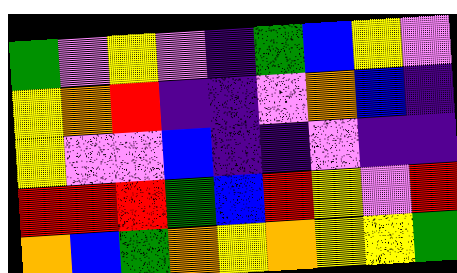[["green", "violet", "yellow", "violet", "indigo", "green", "blue", "yellow", "violet"], ["yellow", "orange", "red", "indigo", "indigo", "violet", "orange", "blue", "indigo"], ["yellow", "violet", "violet", "blue", "indigo", "indigo", "violet", "indigo", "indigo"], ["red", "red", "red", "green", "blue", "red", "yellow", "violet", "red"], ["orange", "blue", "green", "orange", "yellow", "orange", "yellow", "yellow", "green"]]